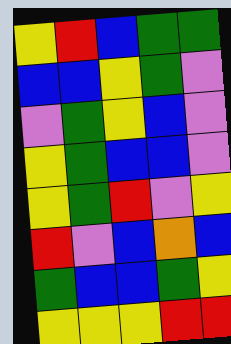[["yellow", "red", "blue", "green", "green"], ["blue", "blue", "yellow", "green", "violet"], ["violet", "green", "yellow", "blue", "violet"], ["yellow", "green", "blue", "blue", "violet"], ["yellow", "green", "red", "violet", "yellow"], ["red", "violet", "blue", "orange", "blue"], ["green", "blue", "blue", "green", "yellow"], ["yellow", "yellow", "yellow", "red", "red"]]